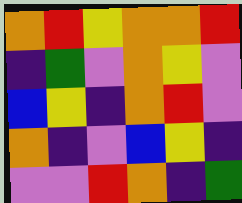[["orange", "red", "yellow", "orange", "orange", "red"], ["indigo", "green", "violet", "orange", "yellow", "violet"], ["blue", "yellow", "indigo", "orange", "red", "violet"], ["orange", "indigo", "violet", "blue", "yellow", "indigo"], ["violet", "violet", "red", "orange", "indigo", "green"]]